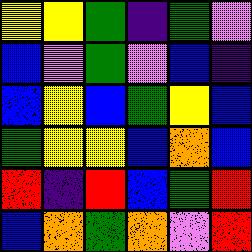[["yellow", "yellow", "green", "indigo", "green", "violet"], ["blue", "violet", "green", "violet", "blue", "indigo"], ["blue", "yellow", "blue", "green", "yellow", "blue"], ["green", "yellow", "yellow", "blue", "orange", "blue"], ["red", "indigo", "red", "blue", "green", "red"], ["blue", "orange", "green", "orange", "violet", "red"]]